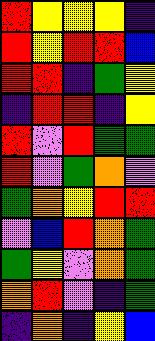[["red", "yellow", "yellow", "yellow", "indigo"], ["red", "yellow", "red", "red", "blue"], ["red", "red", "indigo", "green", "yellow"], ["indigo", "red", "red", "indigo", "yellow"], ["red", "violet", "red", "green", "green"], ["red", "violet", "green", "orange", "violet"], ["green", "orange", "yellow", "red", "red"], ["violet", "blue", "red", "orange", "green"], ["green", "yellow", "violet", "orange", "green"], ["orange", "red", "violet", "indigo", "green"], ["indigo", "orange", "indigo", "yellow", "blue"]]